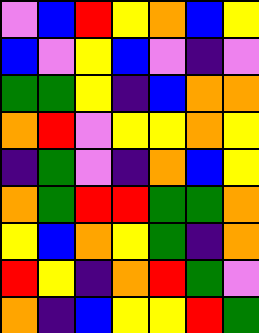[["violet", "blue", "red", "yellow", "orange", "blue", "yellow"], ["blue", "violet", "yellow", "blue", "violet", "indigo", "violet"], ["green", "green", "yellow", "indigo", "blue", "orange", "orange"], ["orange", "red", "violet", "yellow", "yellow", "orange", "yellow"], ["indigo", "green", "violet", "indigo", "orange", "blue", "yellow"], ["orange", "green", "red", "red", "green", "green", "orange"], ["yellow", "blue", "orange", "yellow", "green", "indigo", "orange"], ["red", "yellow", "indigo", "orange", "red", "green", "violet"], ["orange", "indigo", "blue", "yellow", "yellow", "red", "green"]]